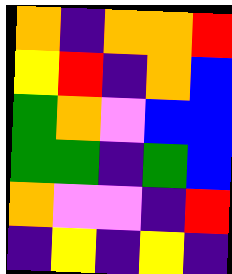[["orange", "indigo", "orange", "orange", "red"], ["yellow", "red", "indigo", "orange", "blue"], ["green", "orange", "violet", "blue", "blue"], ["green", "green", "indigo", "green", "blue"], ["orange", "violet", "violet", "indigo", "red"], ["indigo", "yellow", "indigo", "yellow", "indigo"]]